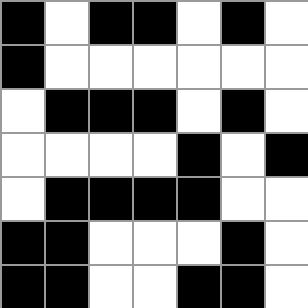[["black", "white", "black", "black", "white", "black", "white"], ["black", "white", "white", "white", "white", "white", "white"], ["white", "black", "black", "black", "white", "black", "white"], ["white", "white", "white", "white", "black", "white", "black"], ["white", "black", "black", "black", "black", "white", "white"], ["black", "black", "white", "white", "white", "black", "white"], ["black", "black", "white", "white", "black", "black", "white"]]